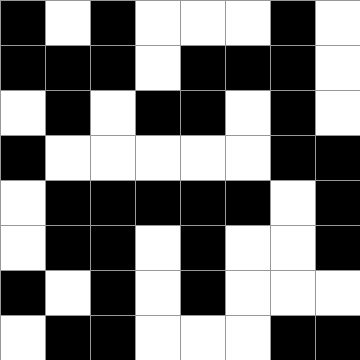[["black", "white", "black", "white", "white", "white", "black", "white"], ["black", "black", "black", "white", "black", "black", "black", "white"], ["white", "black", "white", "black", "black", "white", "black", "white"], ["black", "white", "white", "white", "white", "white", "black", "black"], ["white", "black", "black", "black", "black", "black", "white", "black"], ["white", "black", "black", "white", "black", "white", "white", "black"], ["black", "white", "black", "white", "black", "white", "white", "white"], ["white", "black", "black", "white", "white", "white", "black", "black"]]